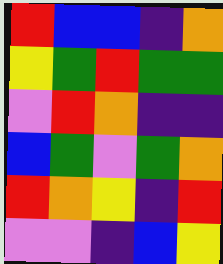[["red", "blue", "blue", "indigo", "orange"], ["yellow", "green", "red", "green", "green"], ["violet", "red", "orange", "indigo", "indigo"], ["blue", "green", "violet", "green", "orange"], ["red", "orange", "yellow", "indigo", "red"], ["violet", "violet", "indigo", "blue", "yellow"]]